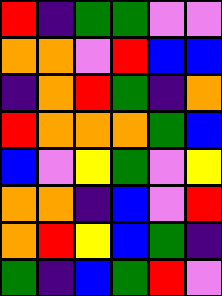[["red", "indigo", "green", "green", "violet", "violet"], ["orange", "orange", "violet", "red", "blue", "blue"], ["indigo", "orange", "red", "green", "indigo", "orange"], ["red", "orange", "orange", "orange", "green", "blue"], ["blue", "violet", "yellow", "green", "violet", "yellow"], ["orange", "orange", "indigo", "blue", "violet", "red"], ["orange", "red", "yellow", "blue", "green", "indigo"], ["green", "indigo", "blue", "green", "red", "violet"]]